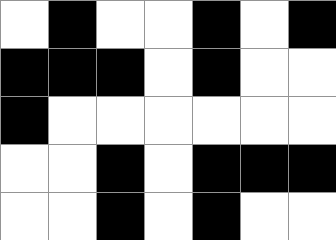[["white", "black", "white", "white", "black", "white", "black"], ["black", "black", "black", "white", "black", "white", "white"], ["black", "white", "white", "white", "white", "white", "white"], ["white", "white", "black", "white", "black", "black", "black"], ["white", "white", "black", "white", "black", "white", "white"]]